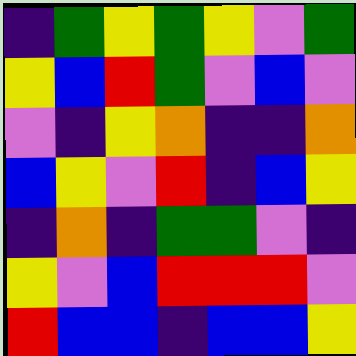[["indigo", "green", "yellow", "green", "yellow", "violet", "green"], ["yellow", "blue", "red", "green", "violet", "blue", "violet"], ["violet", "indigo", "yellow", "orange", "indigo", "indigo", "orange"], ["blue", "yellow", "violet", "red", "indigo", "blue", "yellow"], ["indigo", "orange", "indigo", "green", "green", "violet", "indigo"], ["yellow", "violet", "blue", "red", "red", "red", "violet"], ["red", "blue", "blue", "indigo", "blue", "blue", "yellow"]]